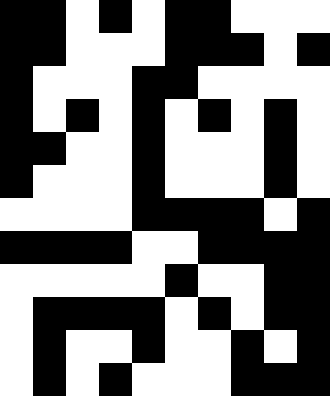[["black", "black", "white", "black", "white", "black", "black", "white", "white", "white"], ["black", "black", "white", "white", "white", "black", "black", "black", "white", "black"], ["black", "white", "white", "white", "black", "black", "white", "white", "white", "white"], ["black", "white", "black", "white", "black", "white", "black", "white", "black", "white"], ["black", "black", "white", "white", "black", "white", "white", "white", "black", "white"], ["black", "white", "white", "white", "black", "white", "white", "white", "black", "white"], ["white", "white", "white", "white", "black", "black", "black", "black", "white", "black"], ["black", "black", "black", "black", "white", "white", "black", "black", "black", "black"], ["white", "white", "white", "white", "white", "black", "white", "white", "black", "black"], ["white", "black", "black", "black", "black", "white", "black", "white", "black", "black"], ["white", "black", "white", "white", "black", "white", "white", "black", "white", "black"], ["white", "black", "white", "black", "white", "white", "white", "black", "black", "black"]]